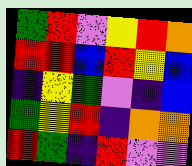[["green", "red", "violet", "yellow", "red", "orange"], ["red", "red", "blue", "red", "yellow", "blue"], ["indigo", "yellow", "green", "violet", "indigo", "blue"], ["green", "yellow", "red", "indigo", "orange", "orange"], ["red", "green", "indigo", "red", "violet", "violet"]]